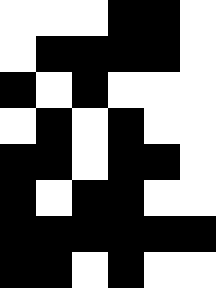[["white", "white", "white", "black", "black", "white"], ["white", "black", "black", "black", "black", "white"], ["black", "white", "black", "white", "white", "white"], ["white", "black", "white", "black", "white", "white"], ["black", "black", "white", "black", "black", "white"], ["black", "white", "black", "black", "white", "white"], ["black", "black", "black", "black", "black", "black"], ["black", "black", "white", "black", "white", "white"]]